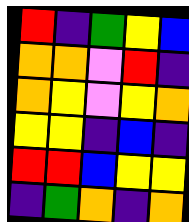[["red", "indigo", "green", "yellow", "blue"], ["orange", "orange", "violet", "red", "indigo"], ["orange", "yellow", "violet", "yellow", "orange"], ["yellow", "yellow", "indigo", "blue", "indigo"], ["red", "red", "blue", "yellow", "yellow"], ["indigo", "green", "orange", "indigo", "orange"]]